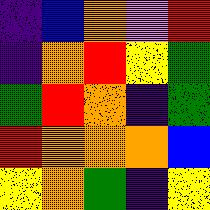[["indigo", "blue", "orange", "violet", "red"], ["indigo", "orange", "red", "yellow", "green"], ["green", "red", "orange", "indigo", "green"], ["red", "orange", "orange", "orange", "blue"], ["yellow", "orange", "green", "indigo", "yellow"]]